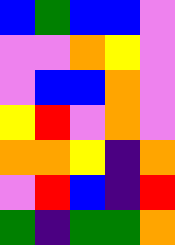[["blue", "green", "blue", "blue", "violet"], ["violet", "violet", "orange", "yellow", "violet"], ["violet", "blue", "blue", "orange", "violet"], ["yellow", "red", "violet", "orange", "violet"], ["orange", "orange", "yellow", "indigo", "orange"], ["violet", "red", "blue", "indigo", "red"], ["green", "indigo", "green", "green", "orange"]]